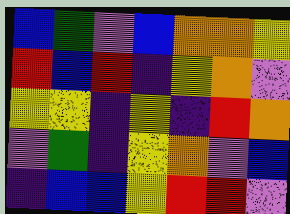[["blue", "green", "violet", "blue", "orange", "orange", "yellow"], ["red", "blue", "red", "indigo", "yellow", "orange", "violet"], ["yellow", "yellow", "indigo", "yellow", "indigo", "red", "orange"], ["violet", "green", "indigo", "yellow", "orange", "violet", "blue"], ["indigo", "blue", "blue", "yellow", "red", "red", "violet"]]